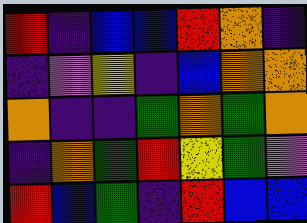[["red", "indigo", "blue", "blue", "red", "orange", "indigo"], ["indigo", "violet", "yellow", "indigo", "blue", "orange", "orange"], ["orange", "indigo", "indigo", "green", "orange", "green", "orange"], ["indigo", "orange", "green", "red", "yellow", "green", "violet"], ["red", "blue", "green", "indigo", "red", "blue", "blue"]]